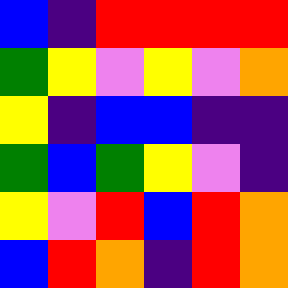[["blue", "indigo", "red", "red", "red", "red"], ["green", "yellow", "violet", "yellow", "violet", "orange"], ["yellow", "indigo", "blue", "blue", "indigo", "indigo"], ["green", "blue", "green", "yellow", "violet", "indigo"], ["yellow", "violet", "red", "blue", "red", "orange"], ["blue", "red", "orange", "indigo", "red", "orange"]]